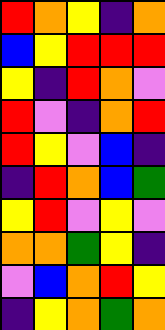[["red", "orange", "yellow", "indigo", "orange"], ["blue", "yellow", "red", "red", "red"], ["yellow", "indigo", "red", "orange", "violet"], ["red", "violet", "indigo", "orange", "red"], ["red", "yellow", "violet", "blue", "indigo"], ["indigo", "red", "orange", "blue", "green"], ["yellow", "red", "violet", "yellow", "violet"], ["orange", "orange", "green", "yellow", "indigo"], ["violet", "blue", "orange", "red", "yellow"], ["indigo", "yellow", "orange", "green", "orange"]]